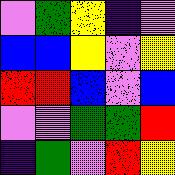[["violet", "green", "yellow", "indigo", "violet"], ["blue", "blue", "yellow", "violet", "yellow"], ["red", "red", "blue", "violet", "blue"], ["violet", "violet", "green", "green", "red"], ["indigo", "green", "violet", "red", "yellow"]]